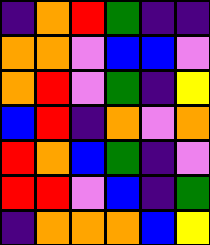[["indigo", "orange", "red", "green", "indigo", "indigo"], ["orange", "orange", "violet", "blue", "blue", "violet"], ["orange", "red", "violet", "green", "indigo", "yellow"], ["blue", "red", "indigo", "orange", "violet", "orange"], ["red", "orange", "blue", "green", "indigo", "violet"], ["red", "red", "violet", "blue", "indigo", "green"], ["indigo", "orange", "orange", "orange", "blue", "yellow"]]